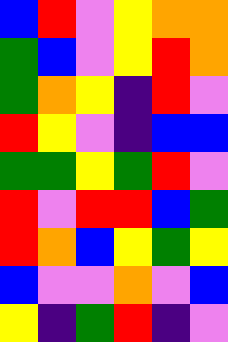[["blue", "red", "violet", "yellow", "orange", "orange"], ["green", "blue", "violet", "yellow", "red", "orange"], ["green", "orange", "yellow", "indigo", "red", "violet"], ["red", "yellow", "violet", "indigo", "blue", "blue"], ["green", "green", "yellow", "green", "red", "violet"], ["red", "violet", "red", "red", "blue", "green"], ["red", "orange", "blue", "yellow", "green", "yellow"], ["blue", "violet", "violet", "orange", "violet", "blue"], ["yellow", "indigo", "green", "red", "indigo", "violet"]]